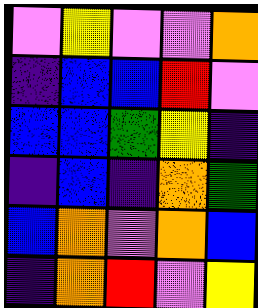[["violet", "yellow", "violet", "violet", "orange"], ["indigo", "blue", "blue", "red", "violet"], ["blue", "blue", "green", "yellow", "indigo"], ["indigo", "blue", "indigo", "orange", "green"], ["blue", "orange", "violet", "orange", "blue"], ["indigo", "orange", "red", "violet", "yellow"]]